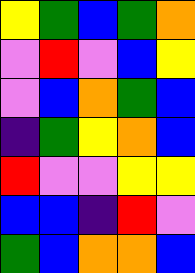[["yellow", "green", "blue", "green", "orange"], ["violet", "red", "violet", "blue", "yellow"], ["violet", "blue", "orange", "green", "blue"], ["indigo", "green", "yellow", "orange", "blue"], ["red", "violet", "violet", "yellow", "yellow"], ["blue", "blue", "indigo", "red", "violet"], ["green", "blue", "orange", "orange", "blue"]]